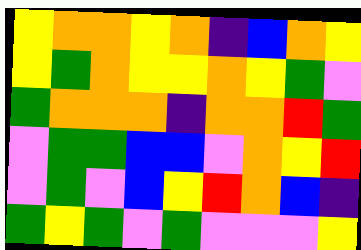[["yellow", "orange", "orange", "yellow", "orange", "indigo", "blue", "orange", "yellow"], ["yellow", "green", "orange", "yellow", "yellow", "orange", "yellow", "green", "violet"], ["green", "orange", "orange", "orange", "indigo", "orange", "orange", "red", "green"], ["violet", "green", "green", "blue", "blue", "violet", "orange", "yellow", "red"], ["violet", "green", "violet", "blue", "yellow", "red", "orange", "blue", "indigo"], ["green", "yellow", "green", "violet", "green", "violet", "violet", "violet", "yellow"]]